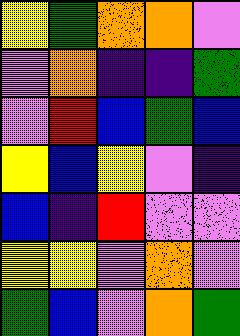[["yellow", "green", "orange", "orange", "violet"], ["violet", "orange", "indigo", "indigo", "green"], ["violet", "red", "blue", "green", "blue"], ["yellow", "blue", "yellow", "violet", "indigo"], ["blue", "indigo", "red", "violet", "violet"], ["yellow", "yellow", "violet", "orange", "violet"], ["green", "blue", "violet", "orange", "green"]]